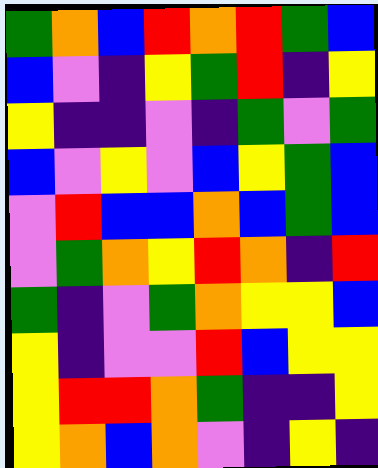[["green", "orange", "blue", "red", "orange", "red", "green", "blue"], ["blue", "violet", "indigo", "yellow", "green", "red", "indigo", "yellow"], ["yellow", "indigo", "indigo", "violet", "indigo", "green", "violet", "green"], ["blue", "violet", "yellow", "violet", "blue", "yellow", "green", "blue"], ["violet", "red", "blue", "blue", "orange", "blue", "green", "blue"], ["violet", "green", "orange", "yellow", "red", "orange", "indigo", "red"], ["green", "indigo", "violet", "green", "orange", "yellow", "yellow", "blue"], ["yellow", "indigo", "violet", "violet", "red", "blue", "yellow", "yellow"], ["yellow", "red", "red", "orange", "green", "indigo", "indigo", "yellow"], ["yellow", "orange", "blue", "orange", "violet", "indigo", "yellow", "indigo"]]